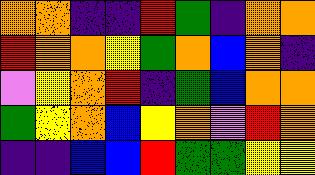[["orange", "orange", "indigo", "indigo", "red", "green", "indigo", "orange", "orange"], ["red", "orange", "orange", "yellow", "green", "orange", "blue", "orange", "indigo"], ["violet", "yellow", "orange", "red", "indigo", "green", "blue", "orange", "orange"], ["green", "yellow", "orange", "blue", "yellow", "orange", "violet", "red", "orange"], ["indigo", "indigo", "blue", "blue", "red", "green", "green", "yellow", "yellow"]]